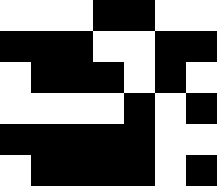[["white", "white", "white", "black", "black", "white", "white"], ["black", "black", "black", "white", "white", "black", "black"], ["white", "black", "black", "black", "white", "black", "white"], ["white", "white", "white", "white", "black", "white", "black"], ["black", "black", "black", "black", "black", "white", "white"], ["white", "black", "black", "black", "black", "white", "black"]]